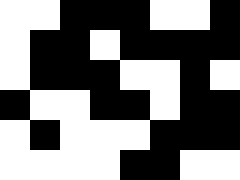[["white", "white", "black", "black", "black", "white", "white", "black"], ["white", "black", "black", "white", "black", "black", "black", "black"], ["white", "black", "black", "black", "white", "white", "black", "white"], ["black", "white", "white", "black", "black", "white", "black", "black"], ["white", "black", "white", "white", "white", "black", "black", "black"], ["white", "white", "white", "white", "black", "black", "white", "white"]]